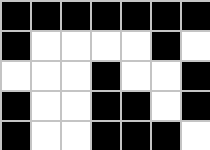[["black", "black", "black", "black", "black", "black", "black"], ["black", "white", "white", "white", "white", "black", "white"], ["white", "white", "white", "black", "white", "white", "black"], ["black", "white", "white", "black", "black", "white", "black"], ["black", "white", "white", "black", "black", "black", "white"]]